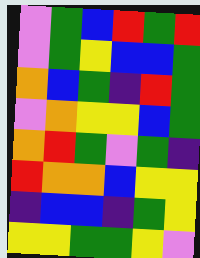[["violet", "green", "blue", "red", "green", "red"], ["violet", "green", "yellow", "blue", "blue", "green"], ["orange", "blue", "green", "indigo", "red", "green"], ["violet", "orange", "yellow", "yellow", "blue", "green"], ["orange", "red", "green", "violet", "green", "indigo"], ["red", "orange", "orange", "blue", "yellow", "yellow"], ["indigo", "blue", "blue", "indigo", "green", "yellow"], ["yellow", "yellow", "green", "green", "yellow", "violet"]]